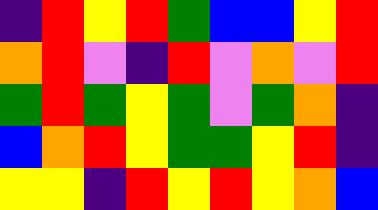[["indigo", "red", "yellow", "red", "green", "blue", "blue", "yellow", "red"], ["orange", "red", "violet", "indigo", "red", "violet", "orange", "violet", "red"], ["green", "red", "green", "yellow", "green", "violet", "green", "orange", "indigo"], ["blue", "orange", "red", "yellow", "green", "green", "yellow", "red", "indigo"], ["yellow", "yellow", "indigo", "red", "yellow", "red", "yellow", "orange", "blue"]]